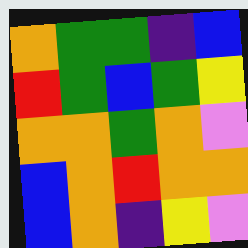[["orange", "green", "green", "indigo", "blue"], ["red", "green", "blue", "green", "yellow"], ["orange", "orange", "green", "orange", "violet"], ["blue", "orange", "red", "orange", "orange"], ["blue", "orange", "indigo", "yellow", "violet"]]